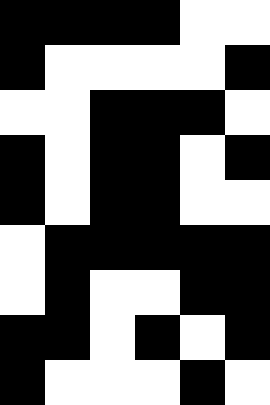[["black", "black", "black", "black", "white", "white"], ["black", "white", "white", "white", "white", "black"], ["white", "white", "black", "black", "black", "white"], ["black", "white", "black", "black", "white", "black"], ["black", "white", "black", "black", "white", "white"], ["white", "black", "black", "black", "black", "black"], ["white", "black", "white", "white", "black", "black"], ["black", "black", "white", "black", "white", "black"], ["black", "white", "white", "white", "black", "white"]]